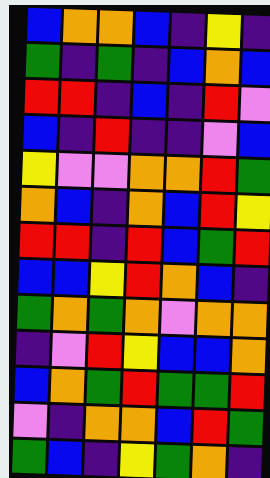[["blue", "orange", "orange", "blue", "indigo", "yellow", "indigo"], ["green", "indigo", "green", "indigo", "blue", "orange", "blue"], ["red", "red", "indigo", "blue", "indigo", "red", "violet"], ["blue", "indigo", "red", "indigo", "indigo", "violet", "blue"], ["yellow", "violet", "violet", "orange", "orange", "red", "green"], ["orange", "blue", "indigo", "orange", "blue", "red", "yellow"], ["red", "red", "indigo", "red", "blue", "green", "red"], ["blue", "blue", "yellow", "red", "orange", "blue", "indigo"], ["green", "orange", "green", "orange", "violet", "orange", "orange"], ["indigo", "violet", "red", "yellow", "blue", "blue", "orange"], ["blue", "orange", "green", "red", "green", "green", "red"], ["violet", "indigo", "orange", "orange", "blue", "red", "green"], ["green", "blue", "indigo", "yellow", "green", "orange", "indigo"]]